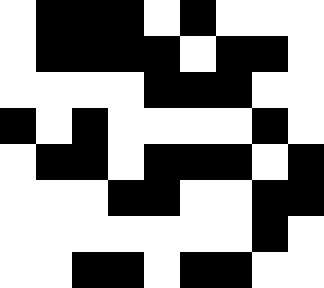[["white", "black", "black", "black", "white", "black", "white", "white", "white"], ["white", "black", "black", "black", "black", "white", "black", "black", "white"], ["white", "white", "white", "white", "black", "black", "black", "white", "white"], ["black", "white", "black", "white", "white", "white", "white", "black", "white"], ["white", "black", "black", "white", "black", "black", "black", "white", "black"], ["white", "white", "white", "black", "black", "white", "white", "black", "black"], ["white", "white", "white", "white", "white", "white", "white", "black", "white"], ["white", "white", "black", "black", "white", "black", "black", "white", "white"]]